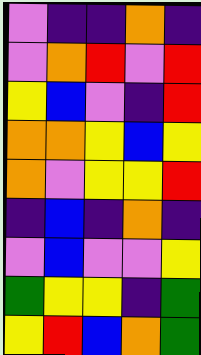[["violet", "indigo", "indigo", "orange", "indigo"], ["violet", "orange", "red", "violet", "red"], ["yellow", "blue", "violet", "indigo", "red"], ["orange", "orange", "yellow", "blue", "yellow"], ["orange", "violet", "yellow", "yellow", "red"], ["indigo", "blue", "indigo", "orange", "indigo"], ["violet", "blue", "violet", "violet", "yellow"], ["green", "yellow", "yellow", "indigo", "green"], ["yellow", "red", "blue", "orange", "green"]]